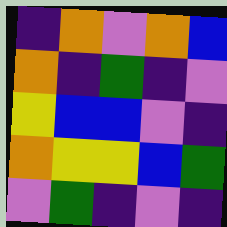[["indigo", "orange", "violet", "orange", "blue"], ["orange", "indigo", "green", "indigo", "violet"], ["yellow", "blue", "blue", "violet", "indigo"], ["orange", "yellow", "yellow", "blue", "green"], ["violet", "green", "indigo", "violet", "indigo"]]